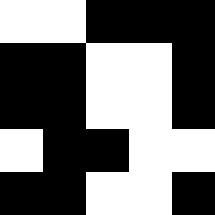[["white", "white", "black", "black", "black"], ["black", "black", "white", "white", "black"], ["black", "black", "white", "white", "black"], ["white", "black", "black", "white", "white"], ["black", "black", "white", "white", "black"]]